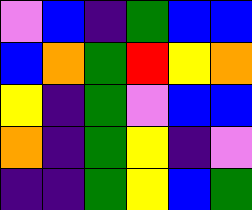[["violet", "blue", "indigo", "green", "blue", "blue"], ["blue", "orange", "green", "red", "yellow", "orange"], ["yellow", "indigo", "green", "violet", "blue", "blue"], ["orange", "indigo", "green", "yellow", "indigo", "violet"], ["indigo", "indigo", "green", "yellow", "blue", "green"]]